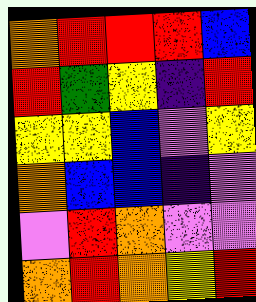[["orange", "red", "red", "red", "blue"], ["red", "green", "yellow", "indigo", "red"], ["yellow", "yellow", "blue", "violet", "yellow"], ["orange", "blue", "blue", "indigo", "violet"], ["violet", "red", "orange", "violet", "violet"], ["orange", "red", "orange", "yellow", "red"]]